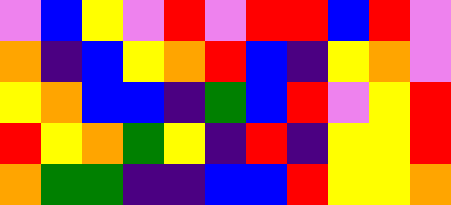[["violet", "blue", "yellow", "violet", "red", "violet", "red", "red", "blue", "red", "violet"], ["orange", "indigo", "blue", "yellow", "orange", "red", "blue", "indigo", "yellow", "orange", "violet"], ["yellow", "orange", "blue", "blue", "indigo", "green", "blue", "red", "violet", "yellow", "red"], ["red", "yellow", "orange", "green", "yellow", "indigo", "red", "indigo", "yellow", "yellow", "red"], ["orange", "green", "green", "indigo", "indigo", "blue", "blue", "red", "yellow", "yellow", "orange"]]